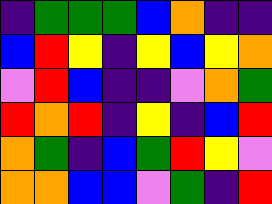[["indigo", "green", "green", "green", "blue", "orange", "indigo", "indigo"], ["blue", "red", "yellow", "indigo", "yellow", "blue", "yellow", "orange"], ["violet", "red", "blue", "indigo", "indigo", "violet", "orange", "green"], ["red", "orange", "red", "indigo", "yellow", "indigo", "blue", "red"], ["orange", "green", "indigo", "blue", "green", "red", "yellow", "violet"], ["orange", "orange", "blue", "blue", "violet", "green", "indigo", "red"]]